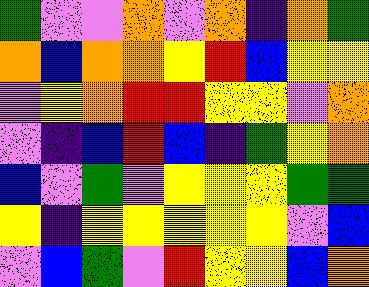[["green", "violet", "violet", "orange", "violet", "orange", "indigo", "orange", "green"], ["orange", "blue", "orange", "orange", "yellow", "red", "blue", "yellow", "yellow"], ["violet", "yellow", "orange", "red", "red", "yellow", "yellow", "violet", "orange"], ["violet", "indigo", "blue", "red", "blue", "indigo", "green", "yellow", "orange"], ["blue", "violet", "green", "violet", "yellow", "yellow", "yellow", "green", "green"], ["yellow", "indigo", "yellow", "yellow", "yellow", "yellow", "yellow", "violet", "blue"], ["violet", "blue", "green", "violet", "red", "yellow", "yellow", "blue", "orange"]]